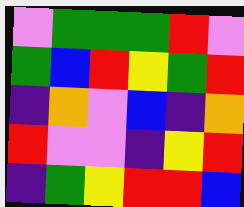[["violet", "green", "green", "green", "red", "violet"], ["green", "blue", "red", "yellow", "green", "red"], ["indigo", "orange", "violet", "blue", "indigo", "orange"], ["red", "violet", "violet", "indigo", "yellow", "red"], ["indigo", "green", "yellow", "red", "red", "blue"]]